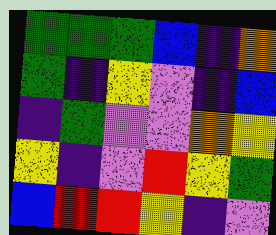[["green", "green", "green", "blue", "indigo", "orange"], ["green", "indigo", "yellow", "violet", "indigo", "blue"], ["indigo", "green", "violet", "violet", "orange", "yellow"], ["yellow", "indigo", "violet", "red", "yellow", "green"], ["blue", "red", "red", "yellow", "indigo", "violet"]]